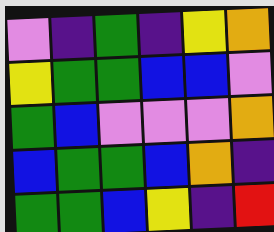[["violet", "indigo", "green", "indigo", "yellow", "orange"], ["yellow", "green", "green", "blue", "blue", "violet"], ["green", "blue", "violet", "violet", "violet", "orange"], ["blue", "green", "green", "blue", "orange", "indigo"], ["green", "green", "blue", "yellow", "indigo", "red"]]